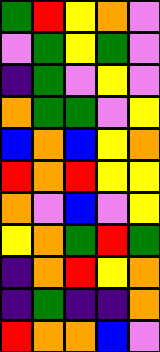[["green", "red", "yellow", "orange", "violet"], ["violet", "green", "yellow", "green", "violet"], ["indigo", "green", "violet", "yellow", "violet"], ["orange", "green", "green", "violet", "yellow"], ["blue", "orange", "blue", "yellow", "orange"], ["red", "orange", "red", "yellow", "yellow"], ["orange", "violet", "blue", "violet", "yellow"], ["yellow", "orange", "green", "red", "green"], ["indigo", "orange", "red", "yellow", "orange"], ["indigo", "green", "indigo", "indigo", "orange"], ["red", "orange", "orange", "blue", "violet"]]